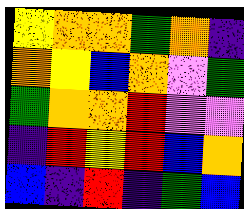[["yellow", "orange", "orange", "green", "orange", "indigo"], ["orange", "yellow", "blue", "orange", "violet", "green"], ["green", "orange", "orange", "red", "violet", "violet"], ["indigo", "red", "yellow", "red", "blue", "orange"], ["blue", "indigo", "red", "indigo", "green", "blue"]]